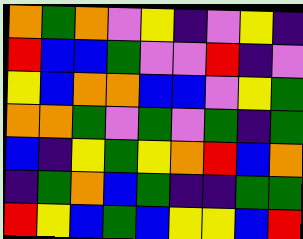[["orange", "green", "orange", "violet", "yellow", "indigo", "violet", "yellow", "indigo"], ["red", "blue", "blue", "green", "violet", "violet", "red", "indigo", "violet"], ["yellow", "blue", "orange", "orange", "blue", "blue", "violet", "yellow", "green"], ["orange", "orange", "green", "violet", "green", "violet", "green", "indigo", "green"], ["blue", "indigo", "yellow", "green", "yellow", "orange", "red", "blue", "orange"], ["indigo", "green", "orange", "blue", "green", "indigo", "indigo", "green", "green"], ["red", "yellow", "blue", "green", "blue", "yellow", "yellow", "blue", "red"]]